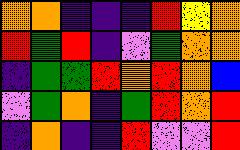[["orange", "orange", "indigo", "indigo", "indigo", "red", "yellow", "orange"], ["red", "green", "red", "indigo", "violet", "green", "orange", "orange"], ["indigo", "green", "green", "red", "orange", "red", "orange", "blue"], ["violet", "green", "orange", "indigo", "green", "red", "orange", "red"], ["indigo", "orange", "indigo", "indigo", "red", "violet", "violet", "red"]]